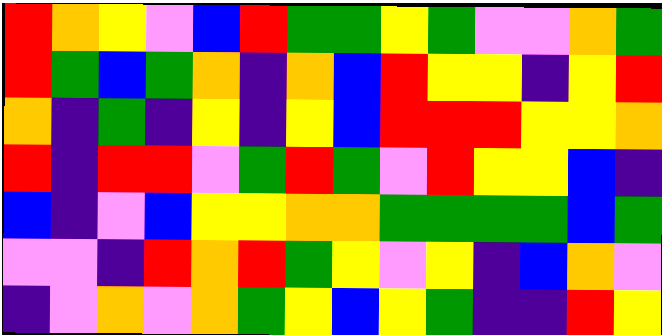[["red", "orange", "yellow", "violet", "blue", "red", "green", "green", "yellow", "green", "violet", "violet", "orange", "green"], ["red", "green", "blue", "green", "orange", "indigo", "orange", "blue", "red", "yellow", "yellow", "indigo", "yellow", "red"], ["orange", "indigo", "green", "indigo", "yellow", "indigo", "yellow", "blue", "red", "red", "red", "yellow", "yellow", "orange"], ["red", "indigo", "red", "red", "violet", "green", "red", "green", "violet", "red", "yellow", "yellow", "blue", "indigo"], ["blue", "indigo", "violet", "blue", "yellow", "yellow", "orange", "orange", "green", "green", "green", "green", "blue", "green"], ["violet", "violet", "indigo", "red", "orange", "red", "green", "yellow", "violet", "yellow", "indigo", "blue", "orange", "violet"], ["indigo", "violet", "orange", "violet", "orange", "green", "yellow", "blue", "yellow", "green", "indigo", "indigo", "red", "yellow"]]